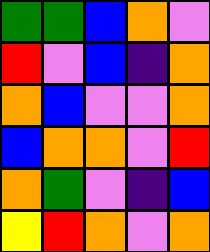[["green", "green", "blue", "orange", "violet"], ["red", "violet", "blue", "indigo", "orange"], ["orange", "blue", "violet", "violet", "orange"], ["blue", "orange", "orange", "violet", "red"], ["orange", "green", "violet", "indigo", "blue"], ["yellow", "red", "orange", "violet", "orange"]]